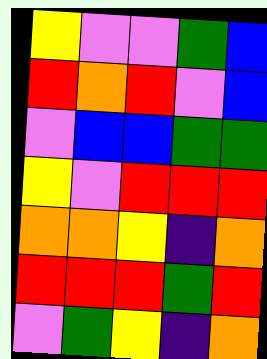[["yellow", "violet", "violet", "green", "blue"], ["red", "orange", "red", "violet", "blue"], ["violet", "blue", "blue", "green", "green"], ["yellow", "violet", "red", "red", "red"], ["orange", "orange", "yellow", "indigo", "orange"], ["red", "red", "red", "green", "red"], ["violet", "green", "yellow", "indigo", "orange"]]